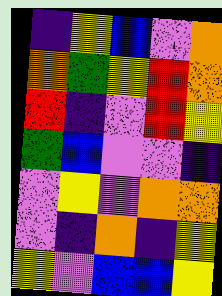[["indigo", "yellow", "blue", "violet", "orange"], ["orange", "green", "yellow", "red", "orange"], ["red", "indigo", "violet", "red", "yellow"], ["green", "blue", "violet", "violet", "indigo"], ["violet", "yellow", "violet", "orange", "orange"], ["violet", "indigo", "orange", "indigo", "yellow"], ["yellow", "violet", "blue", "blue", "yellow"]]